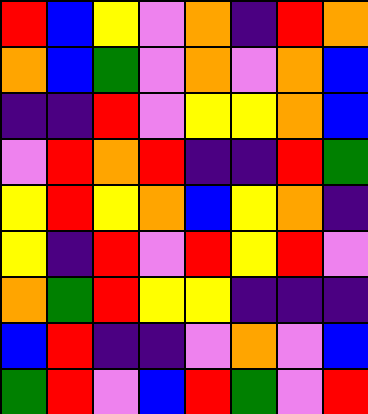[["red", "blue", "yellow", "violet", "orange", "indigo", "red", "orange"], ["orange", "blue", "green", "violet", "orange", "violet", "orange", "blue"], ["indigo", "indigo", "red", "violet", "yellow", "yellow", "orange", "blue"], ["violet", "red", "orange", "red", "indigo", "indigo", "red", "green"], ["yellow", "red", "yellow", "orange", "blue", "yellow", "orange", "indigo"], ["yellow", "indigo", "red", "violet", "red", "yellow", "red", "violet"], ["orange", "green", "red", "yellow", "yellow", "indigo", "indigo", "indigo"], ["blue", "red", "indigo", "indigo", "violet", "orange", "violet", "blue"], ["green", "red", "violet", "blue", "red", "green", "violet", "red"]]